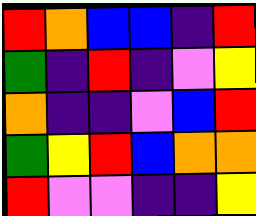[["red", "orange", "blue", "blue", "indigo", "red"], ["green", "indigo", "red", "indigo", "violet", "yellow"], ["orange", "indigo", "indigo", "violet", "blue", "red"], ["green", "yellow", "red", "blue", "orange", "orange"], ["red", "violet", "violet", "indigo", "indigo", "yellow"]]